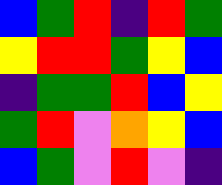[["blue", "green", "red", "indigo", "red", "green"], ["yellow", "red", "red", "green", "yellow", "blue"], ["indigo", "green", "green", "red", "blue", "yellow"], ["green", "red", "violet", "orange", "yellow", "blue"], ["blue", "green", "violet", "red", "violet", "indigo"]]